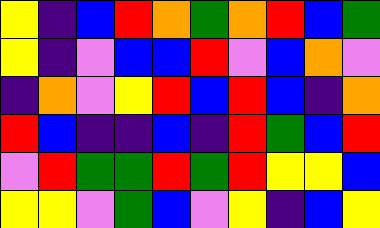[["yellow", "indigo", "blue", "red", "orange", "green", "orange", "red", "blue", "green"], ["yellow", "indigo", "violet", "blue", "blue", "red", "violet", "blue", "orange", "violet"], ["indigo", "orange", "violet", "yellow", "red", "blue", "red", "blue", "indigo", "orange"], ["red", "blue", "indigo", "indigo", "blue", "indigo", "red", "green", "blue", "red"], ["violet", "red", "green", "green", "red", "green", "red", "yellow", "yellow", "blue"], ["yellow", "yellow", "violet", "green", "blue", "violet", "yellow", "indigo", "blue", "yellow"]]